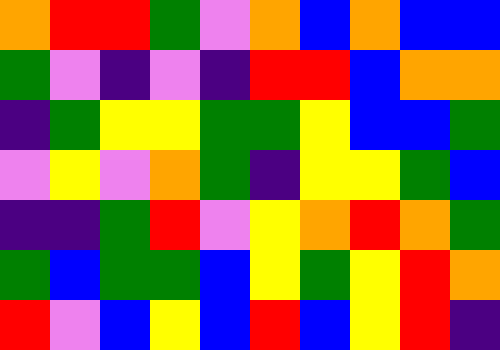[["orange", "red", "red", "green", "violet", "orange", "blue", "orange", "blue", "blue"], ["green", "violet", "indigo", "violet", "indigo", "red", "red", "blue", "orange", "orange"], ["indigo", "green", "yellow", "yellow", "green", "green", "yellow", "blue", "blue", "green"], ["violet", "yellow", "violet", "orange", "green", "indigo", "yellow", "yellow", "green", "blue"], ["indigo", "indigo", "green", "red", "violet", "yellow", "orange", "red", "orange", "green"], ["green", "blue", "green", "green", "blue", "yellow", "green", "yellow", "red", "orange"], ["red", "violet", "blue", "yellow", "blue", "red", "blue", "yellow", "red", "indigo"]]